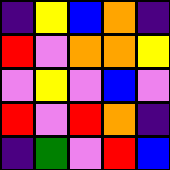[["indigo", "yellow", "blue", "orange", "indigo"], ["red", "violet", "orange", "orange", "yellow"], ["violet", "yellow", "violet", "blue", "violet"], ["red", "violet", "red", "orange", "indigo"], ["indigo", "green", "violet", "red", "blue"]]